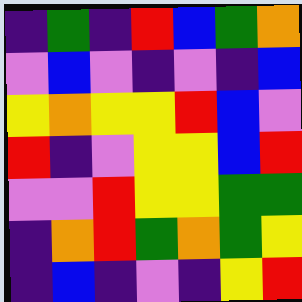[["indigo", "green", "indigo", "red", "blue", "green", "orange"], ["violet", "blue", "violet", "indigo", "violet", "indigo", "blue"], ["yellow", "orange", "yellow", "yellow", "red", "blue", "violet"], ["red", "indigo", "violet", "yellow", "yellow", "blue", "red"], ["violet", "violet", "red", "yellow", "yellow", "green", "green"], ["indigo", "orange", "red", "green", "orange", "green", "yellow"], ["indigo", "blue", "indigo", "violet", "indigo", "yellow", "red"]]